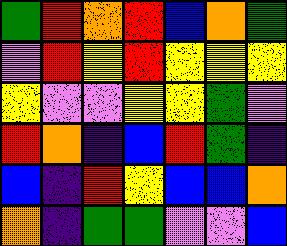[["green", "red", "orange", "red", "blue", "orange", "green"], ["violet", "red", "yellow", "red", "yellow", "yellow", "yellow"], ["yellow", "violet", "violet", "yellow", "yellow", "green", "violet"], ["red", "orange", "indigo", "blue", "red", "green", "indigo"], ["blue", "indigo", "red", "yellow", "blue", "blue", "orange"], ["orange", "indigo", "green", "green", "violet", "violet", "blue"]]